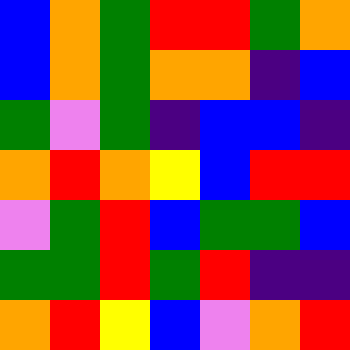[["blue", "orange", "green", "red", "red", "green", "orange"], ["blue", "orange", "green", "orange", "orange", "indigo", "blue"], ["green", "violet", "green", "indigo", "blue", "blue", "indigo"], ["orange", "red", "orange", "yellow", "blue", "red", "red"], ["violet", "green", "red", "blue", "green", "green", "blue"], ["green", "green", "red", "green", "red", "indigo", "indigo"], ["orange", "red", "yellow", "blue", "violet", "orange", "red"]]